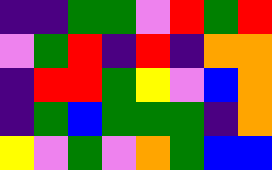[["indigo", "indigo", "green", "green", "violet", "red", "green", "red"], ["violet", "green", "red", "indigo", "red", "indigo", "orange", "orange"], ["indigo", "red", "red", "green", "yellow", "violet", "blue", "orange"], ["indigo", "green", "blue", "green", "green", "green", "indigo", "orange"], ["yellow", "violet", "green", "violet", "orange", "green", "blue", "blue"]]